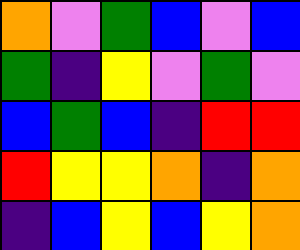[["orange", "violet", "green", "blue", "violet", "blue"], ["green", "indigo", "yellow", "violet", "green", "violet"], ["blue", "green", "blue", "indigo", "red", "red"], ["red", "yellow", "yellow", "orange", "indigo", "orange"], ["indigo", "blue", "yellow", "blue", "yellow", "orange"]]